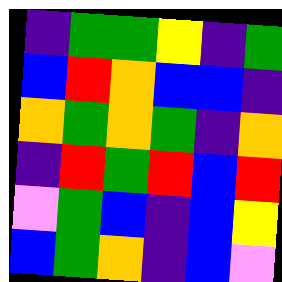[["indigo", "green", "green", "yellow", "indigo", "green"], ["blue", "red", "orange", "blue", "blue", "indigo"], ["orange", "green", "orange", "green", "indigo", "orange"], ["indigo", "red", "green", "red", "blue", "red"], ["violet", "green", "blue", "indigo", "blue", "yellow"], ["blue", "green", "orange", "indigo", "blue", "violet"]]